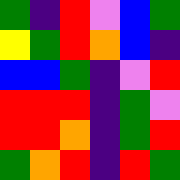[["green", "indigo", "red", "violet", "blue", "green"], ["yellow", "green", "red", "orange", "blue", "indigo"], ["blue", "blue", "green", "indigo", "violet", "red"], ["red", "red", "red", "indigo", "green", "violet"], ["red", "red", "orange", "indigo", "green", "red"], ["green", "orange", "red", "indigo", "red", "green"]]